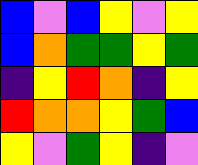[["blue", "violet", "blue", "yellow", "violet", "yellow"], ["blue", "orange", "green", "green", "yellow", "green"], ["indigo", "yellow", "red", "orange", "indigo", "yellow"], ["red", "orange", "orange", "yellow", "green", "blue"], ["yellow", "violet", "green", "yellow", "indigo", "violet"]]